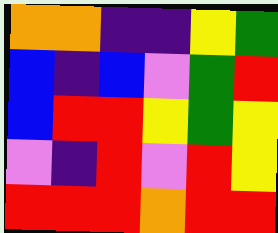[["orange", "orange", "indigo", "indigo", "yellow", "green"], ["blue", "indigo", "blue", "violet", "green", "red"], ["blue", "red", "red", "yellow", "green", "yellow"], ["violet", "indigo", "red", "violet", "red", "yellow"], ["red", "red", "red", "orange", "red", "red"]]